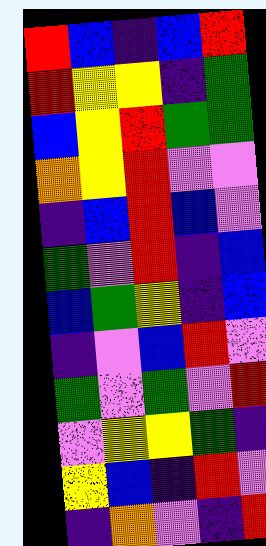[["red", "blue", "indigo", "blue", "red"], ["red", "yellow", "yellow", "indigo", "green"], ["blue", "yellow", "red", "green", "green"], ["orange", "yellow", "red", "violet", "violet"], ["indigo", "blue", "red", "blue", "violet"], ["green", "violet", "red", "indigo", "blue"], ["blue", "green", "yellow", "indigo", "blue"], ["indigo", "violet", "blue", "red", "violet"], ["green", "violet", "green", "violet", "red"], ["violet", "yellow", "yellow", "green", "indigo"], ["yellow", "blue", "indigo", "red", "violet"], ["indigo", "orange", "violet", "indigo", "red"]]